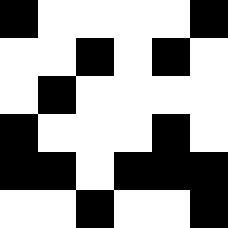[["black", "white", "white", "white", "white", "black"], ["white", "white", "black", "white", "black", "white"], ["white", "black", "white", "white", "white", "white"], ["black", "white", "white", "white", "black", "white"], ["black", "black", "white", "black", "black", "black"], ["white", "white", "black", "white", "white", "black"]]